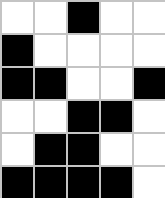[["white", "white", "black", "white", "white"], ["black", "white", "white", "white", "white"], ["black", "black", "white", "white", "black"], ["white", "white", "black", "black", "white"], ["white", "black", "black", "white", "white"], ["black", "black", "black", "black", "white"]]